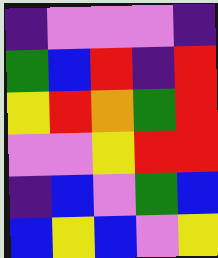[["indigo", "violet", "violet", "violet", "indigo"], ["green", "blue", "red", "indigo", "red"], ["yellow", "red", "orange", "green", "red"], ["violet", "violet", "yellow", "red", "red"], ["indigo", "blue", "violet", "green", "blue"], ["blue", "yellow", "blue", "violet", "yellow"]]